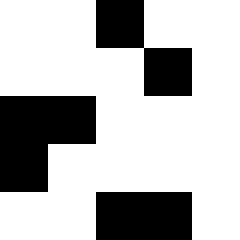[["white", "white", "black", "white", "white"], ["white", "white", "white", "black", "white"], ["black", "black", "white", "white", "white"], ["black", "white", "white", "white", "white"], ["white", "white", "black", "black", "white"]]